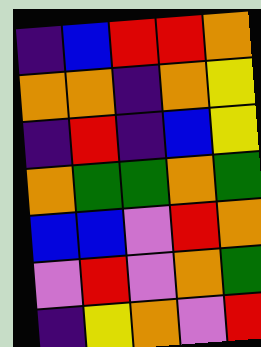[["indigo", "blue", "red", "red", "orange"], ["orange", "orange", "indigo", "orange", "yellow"], ["indigo", "red", "indigo", "blue", "yellow"], ["orange", "green", "green", "orange", "green"], ["blue", "blue", "violet", "red", "orange"], ["violet", "red", "violet", "orange", "green"], ["indigo", "yellow", "orange", "violet", "red"]]